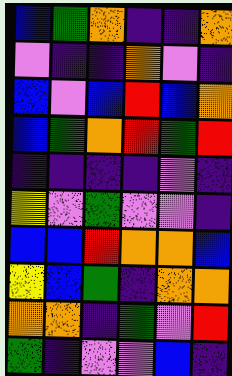[["blue", "green", "orange", "indigo", "indigo", "orange"], ["violet", "indigo", "indigo", "orange", "violet", "indigo"], ["blue", "violet", "blue", "red", "blue", "orange"], ["blue", "green", "orange", "red", "green", "red"], ["indigo", "indigo", "indigo", "indigo", "violet", "indigo"], ["yellow", "violet", "green", "violet", "violet", "indigo"], ["blue", "blue", "red", "orange", "orange", "blue"], ["yellow", "blue", "green", "indigo", "orange", "orange"], ["orange", "orange", "indigo", "green", "violet", "red"], ["green", "indigo", "violet", "violet", "blue", "indigo"]]